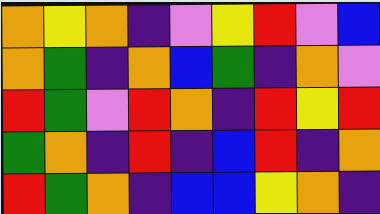[["orange", "yellow", "orange", "indigo", "violet", "yellow", "red", "violet", "blue"], ["orange", "green", "indigo", "orange", "blue", "green", "indigo", "orange", "violet"], ["red", "green", "violet", "red", "orange", "indigo", "red", "yellow", "red"], ["green", "orange", "indigo", "red", "indigo", "blue", "red", "indigo", "orange"], ["red", "green", "orange", "indigo", "blue", "blue", "yellow", "orange", "indigo"]]